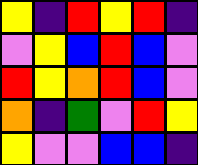[["yellow", "indigo", "red", "yellow", "red", "indigo"], ["violet", "yellow", "blue", "red", "blue", "violet"], ["red", "yellow", "orange", "red", "blue", "violet"], ["orange", "indigo", "green", "violet", "red", "yellow"], ["yellow", "violet", "violet", "blue", "blue", "indigo"]]